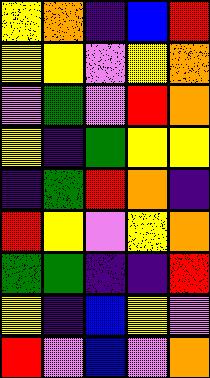[["yellow", "orange", "indigo", "blue", "red"], ["yellow", "yellow", "violet", "yellow", "orange"], ["violet", "green", "violet", "red", "orange"], ["yellow", "indigo", "green", "yellow", "yellow"], ["indigo", "green", "red", "orange", "indigo"], ["red", "yellow", "violet", "yellow", "orange"], ["green", "green", "indigo", "indigo", "red"], ["yellow", "indigo", "blue", "yellow", "violet"], ["red", "violet", "blue", "violet", "orange"]]